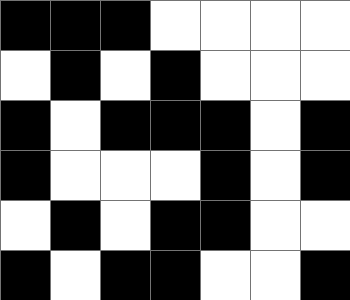[["black", "black", "black", "white", "white", "white", "white"], ["white", "black", "white", "black", "white", "white", "white"], ["black", "white", "black", "black", "black", "white", "black"], ["black", "white", "white", "white", "black", "white", "black"], ["white", "black", "white", "black", "black", "white", "white"], ["black", "white", "black", "black", "white", "white", "black"]]